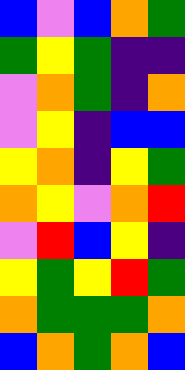[["blue", "violet", "blue", "orange", "green"], ["green", "yellow", "green", "indigo", "indigo"], ["violet", "orange", "green", "indigo", "orange"], ["violet", "yellow", "indigo", "blue", "blue"], ["yellow", "orange", "indigo", "yellow", "green"], ["orange", "yellow", "violet", "orange", "red"], ["violet", "red", "blue", "yellow", "indigo"], ["yellow", "green", "yellow", "red", "green"], ["orange", "green", "green", "green", "orange"], ["blue", "orange", "green", "orange", "blue"]]